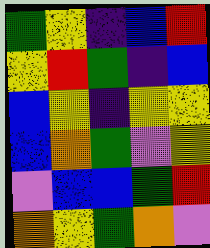[["green", "yellow", "indigo", "blue", "red"], ["yellow", "red", "green", "indigo", "blue"], ["blue", "yellow", "indigo", "yellow", "yellow"], ["blue", "orange", "green", "violet", "yellow"], ["violet", "blue", "blue", "green", "red"], ["orange", "yellow", "green", "orange", "violet"]]